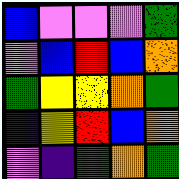[["blue", "violet", "violet", "violet", "green"], ["violet", "blue", "red", "blue", "orange"], ["green", "yellow", "yellow", "orange", "green"], ["indigo", "yellow", "red", "blue", "orange"], ["violet", "indigo", "green", "orange", "green"]]